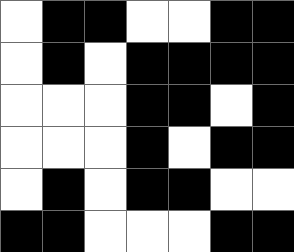[["white", "black", "black", "white", "white", "black", "black"], ["white", "black", "white", "black", "black", "black", "black"], ["white", "white", "white", "black", "black", "white", "black"], ["white", "white", "white", "black", "white", "black", "black"], ["white", "black", "white", "black", "black", "white", "white"], ["black", "black", "white", "white", "white", "black", "black"]]